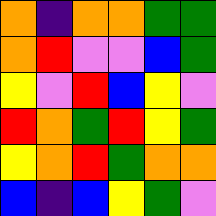[["orange", "indigo", "orange", "orange", "green", "green"], ["orange", "red", "violet", "violet", "blue", "green"], ["yellow", "violet", "red", "blue", "yellow", "violet"], ["red", "orange", "green", "red", "yellow", "green"], ["yellow", "orange", "red", "green", "orange", "orange"], ["blue", "indigo", "blue", "yellow", "green", "violet"]]